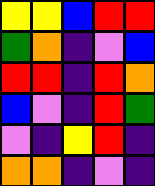[["yellow", "yellow", "blue", "red", "red"], ["green", "orange", "indigo", "violet", "blue"], ["red", "red", "indigo", "red", "orange"], ["blue", "violet", "indigo", "red", "green"], ["violet", "indigo", "yellow", "red", "indigo"], ["orange", "orange", "indigo", "violet", "indigo"]]